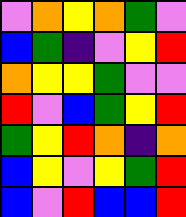[["violet", "orange", "yellow", "orange", "green", "violet"], ["blue", "green", "indigo", "violet", "yellow", "red"], ["orange", "yellow", "yellow", "green", "violet", "violet"], ["red", "violet", "blue", "green", "yellow", "red"], ["green", "yellow", "red", "orange", "indigo", "orange"], ["blue", "yellow", "violet", "yellow", "green", "red"], ["blue", "violet", "red", "blue", "blue", "red"]]